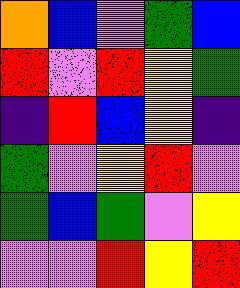[["orange", "blue", "violet", "green", "blue"], ["red", "violet", "red", "yellow", "green"], ["indigo", "red", "blue", "yellow", "indigo"], ["green", "violet", "yellow", "red", "violet"], ["green", "blue", "green", "violet", "yellow"], ["violet", "violet", "red", "yellow", "red"]]